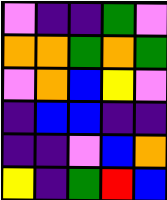[["violet", "indigo", "indigo", "green", "violet"], ["orange", "orange", "green", "orange", "green"], ["violet", "orange", "blue", "yellow", "violet"], ["indigo", "blue", "blue", "indigo", "indigo"], ["indigo", "indigo", "violet", "blue", "orange"], ["yellow", "indigo", "green", "red", "blue"]]